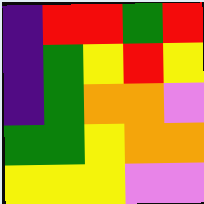[["indigo", "red", "red", "green", "red"], ["indigo", "green", "yellow", "red", "yellow"], ["indigo", "green", "orange", "orange", "violet"], ["green", "green", "yellow", "orange", "orange"], ["yellow", "yellow", "yellow", "violet", "violet"]]